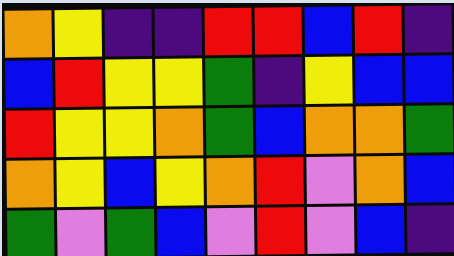[["orange", "yellow", "indigo", "indigo", "red", "red", "blue", "red", "indigo"], ["blue", "red", "yellow", "yellow", "green", "indigo", "yellow", "blue", "blue"], ["red", "yellow", "yellow", "orange", "green", "blue", "orange", "orange", "green"], ["orange", "yellow", "blue", "yellow", "orange", "red", "violet", "orange", "blue"], ["green", "violet", "green", "blue", "violet", "red", "violet", "blue", "indigo"]]